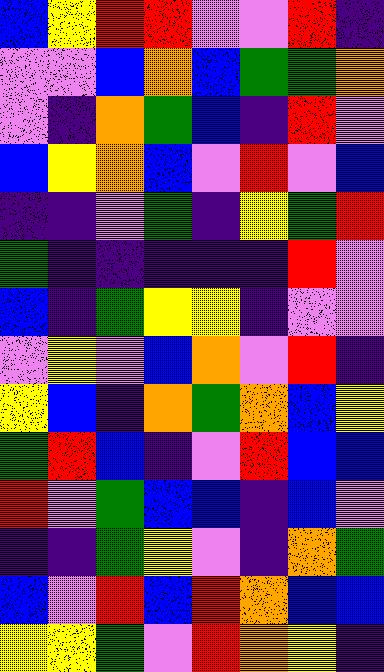[["blue", "yellow", "red", "red", "violet", "violet", "red", "indigo"], ["violet", "violet", "blue", "orange", "blue", "green", "green", "orange"], ["violet", "indigo", "orange", "green", "blue", "indigo", "red", "violet"], ["blue", "yellow", "orange", "blue", "violet", "red", "violet", "blue"], ["indigo", "indigo", "violet", "green", "indigo", "yellow", "green", "red"], ["green", "indigo", "indigo", "indigo", "indigo", "indigo", "red", "violet"], ["blue", "indigo", "green", "yellow", "yellow", "indigo", "violet", "violet"], ["violet", "yellow", "violet", "blue", "orange", "violet", "red", "indigo"], ["yellow", "blue", "indigo", "orange", "green", "orange", "blue", "yellow"], ["green", "red", "blue", "indigo", "violet", "red", "blue", "blue"], ["red", "violet", "green", "blue", "blue", "indigo", "blue", "violet"], ["indigo", "indigo", "green", "yellow", "violet", "indigo", "orange", "green"], ["blue", "violet", "red", "blue", "red", "orange", "blue", "blue"], ["yellow", "yellow", "green", "violet", "red", "orange", "yellow", "indigo"]]